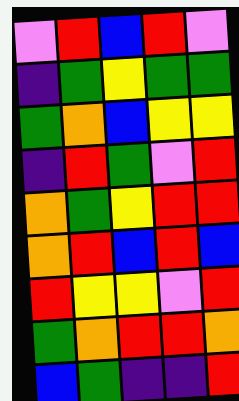[["violet", "red", "blue", "red", "violet"], ["indigo", "green", "yellow", "green", "green"], ["green", "orange", "blue", "yellow", "yellow"], ["indigo", "red", "green", "violet", "red"], ["orange", "green", "yellow", "red", "red"], ["orange", "red", "blue", "red", "blue"], ["red", "yellow", "yellow", "violet", "red"], ["green", "orange", "red", "red", "orange"], ["blue", "green", "indigo", "indigo", "red"]]